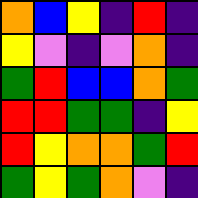[["orange", "blue", "yellow", "indigo", "red", "indigo"], ["yellow", "violet", "indigo", "violet", "orange", "indigo"], ["green", "red", "blue", "blue", "orange", "green"], ["red", "red", "green", "green", "indigo", "yellow"], ["red", "yellow", "orange", "orange", "green", "red"], ["green", "yellow", "green", "orange", "violet", "indigo"]]